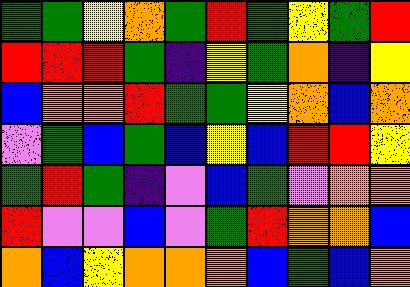[["green", "green", "yellow", "orange", "green", "red", "green", "yellow", "green", "red"], ["red", "red", "red", "green", "indigo", "yellow", "green", "orange", "indigo", "yellow"], ["blue", "orange", "orange", "red", "green", "green", "yellow", "orange", "blue", "orange"], ["violet", "green", "blue", "green", "blue", "yellow", "blue", "red", "red", "yellow"], ["green", "red", "green", "indigo", "violet", "blue", "green", "violet", "orange", "orange"], ["red", "violet", "violet", "blue", "violet", "green", "red", "orange", "orange", "blue"], ["orange", "blue", "yellow", "orange", "orange", "orange", "blue", "green", "blue", "orange"]]